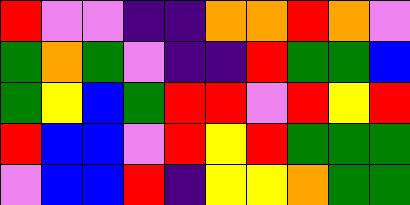[["red", "violet", "violet", "indigo", "indigo", "orange", "orange", "red", "orange", "violet"], ["green", "orange", "green", "violet", "indigo", "indigo", "red", "green", "green", "blue"], ["green", "yellow", "blue", "green", "red", "red", "violet", "red", "yellow", "red"], ["red", "blue", "blue", "violet", "red", "yellow", "red", "green", "green", "green"], ["violet", "blue", "blue", "red", "indigo", "yellow", "yellow", "orange", "green", "green"]]